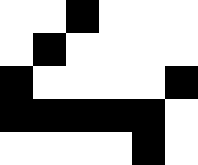[["white", "white", "black", "white", "white", "white"], ["white", "black", "white", "white", "white", "white"], ["black", "white", "white", "white", "white", "black"], ["black", "black", "black", "black", "black", "white"], ["white", "white", "white", "white", "black", "white"]]